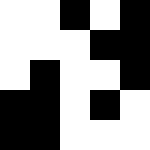[["white", "white", "black", "white", "black"], ["white", "white", "white", "black", "black"], ["white", "black", "white", "white", "black"], ["black", "black", "white", "black", "white"], ["black", "black", "white", "white", "white"]]